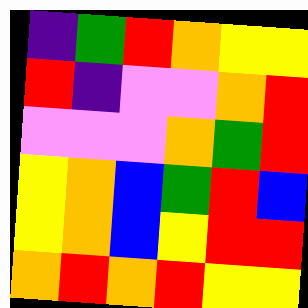[["indigo", "green", "red", "orange", "yellow", "yellow"], ["red", "indigo", "violet", "violet", "orange", "red"], ["violet", "violet", "violet", "orange", "green", "red"], ["yellow", "orange", "blue", "green", "red", "blue"], ["yellow", "orange", "blue", "yellow", "red", "red"], ["orange", "red", "orange", "red", "yellow", "yellow"]]